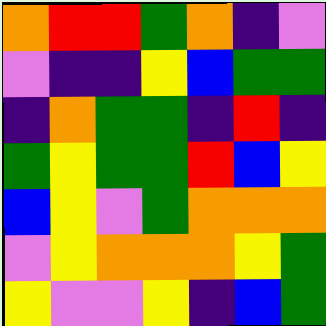[["orange", "red", "red", "green", "orange", "indigo", "violet"], ["violet", "indigo", "indigo", "yellow", "blue", "green", "green"], ["indigo", "orange", "green", "green", "indigo", "red", "indigo"], ["green", "yellow", "green", "green", "red", "blue", "yellow"], ["blue", "yellow", "violet", "green", "orange", "orange", "orange"], ["violet", "yellow", "orange", "orange", "orange", "yellow", "green"], ["yellow", "violet", "violet", "yellow", "indigo", "blue", "green"]]